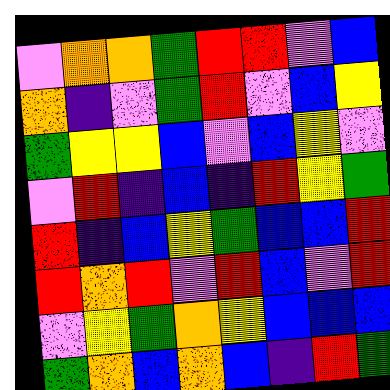[["violet", "orange", "orange", "green", "red", "red", "violet", "blue"], ["orange", "indigo", "violet", "green", "red", "violet", "blue", "yellow"], ["green", "yellow", "yellow", "blue", "violet", "blue", "yellow", "violet"], ["violet", "red", "indigo", "blue", "indigo", "red", "yellow", "green"], ["red", "indigo", "blue", "yellow", "green", "blue", "blue", "red"], ["red", "orange", "red", "violet", "red", "blue", "violet", "red"], ["violet", "yellow", "green", "orange", "yellow", "blue", "blue", "blue"], ["green", "orange", "blue", "orange", "blue", "indigo", "red", "green"]]